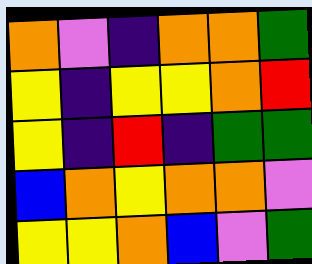[["orange", "violet", "indigo", "orange", "orange", "green"], ["yellow", "indigo", "yellow", "yellow", "orange", "red"], ["yellow", "indigo", "red", "indigo", "green", "green"], ["blue", "orange", "yellow", "orange", "orange", "violet"], ["yellow", "yellow", "orange", "blue", "violet", "green"]]